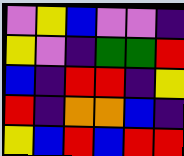[["violet", "yellow", "blue", "violet", "violet", "indigo"], ["yellow", "violet", "indigo", "green", "green", "red"], ["blue", "indigo", "red", "red", "indigo", "yellow"], ["red", "indigo", "orange", "orange", "blue", "indigo"], ["yellow", "blue", "red", "blue", "red", "red"]]